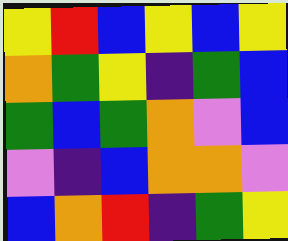[["yellow", "red", "blue", "yellow", "blue", "yellow"], ["orange", "green", "yellow", "indigo", "green", "blue"], ["green", "blue", "green", "orange", "violet", "blue"], ["violet", "indigo", "blue", "orange", "orange", "violet"], ["blue", "orange", "red", "indigo", "green", "yellow"]]